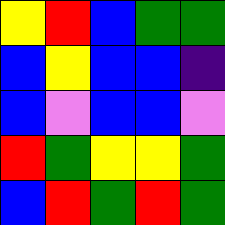[["yellow", "red", "blue", "green", "green"], ["blue", "yellow", "blue", "blue", "indigo"], ["blue", "violet", "blue", "blue", "violet"], ["red", "green", "yellow", "yellow", "green"], ["blue", "red", "green", "red", "green"]]